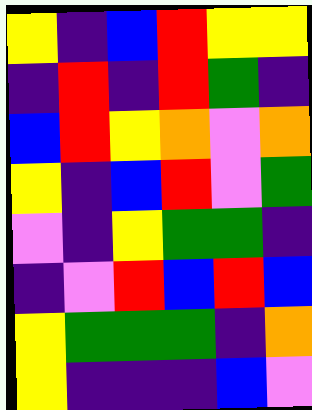[["yellow", "indigo", "blue", "red", "yellow", "yellow"], ["indigo", "red", "indigo", "red", "green", "indigo"], ["blue", "red", "yellow", "orange", "violet", "orange"], ["yellow", "indigo", "blue", "red", "violet", "green"], ["violet", "indigo", "yellow", "green", "green", "indigo"], ["indigo", "violet", "red", "blue", "red", "blue"], ["yellow", "green", "green", "green", "indigo", "orange"], ["yellow", "indigo", "indigo", "indigo", "blue", "violet"]]